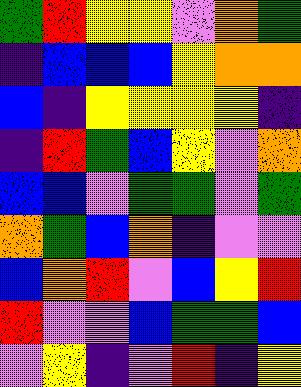[["green", "red", "yellow", "yellow", "violet", "orange", "green"], ["indigo", "blue", "blue", "blue", "yellow", "orange", "orange"], ["blue", "indigo", "yellow", "yellow", "yellow", "yellow", "indigo"], ["indigo", "red", "green", "blue", "yellow", "violet", "orange"], ["blue", "blue", "violet", "green", "green", "violet", "green"], ["orange", "green", "blue", "orange", "indigo", "violet", "violet"], ["blue", "orange", "red", "violet", "blue", "yellow", "red"], ["red", "violet", "violet", "blue", "green", "green", "blue"], ["violet", "yellow", "indigo", "violet", "red", "indigo", "yellow"]]